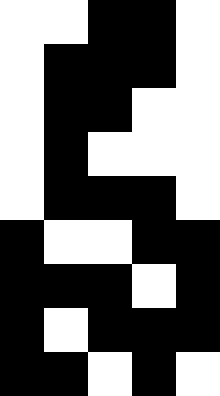[["white", "white", "black", "black", "white"], ["white", "black", "black", "black", "white"], ["white", "black", "black", "white", "white"], ["white", "black", "white", "white", "white"], ["white", "black", "black", "black", "white"], ["black", "white", "white", "black", "black"], ["black", "black", "black", "white", "black"], ["black", "white", "black", "black", "black"], ["black", "black", "white", "black", "white"]]